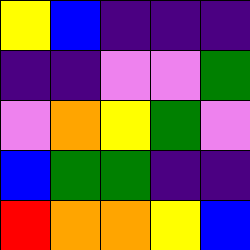[["yellow", "blue", "indigo", "indigo", "indigo"], ["indigo", "indigo", "violet", "violet", "green"], ["violet", "orange", "yellow", "green", "violet"], ["blue", "green", "green", "indigo", "indigo"], ["red", "orange", "orange", "yellow", "blue"]]